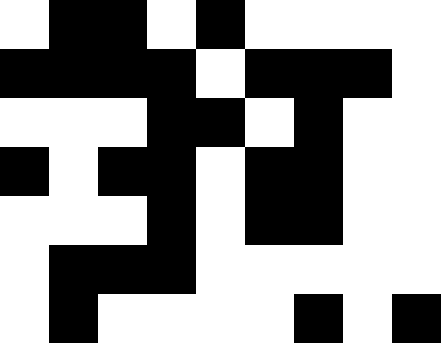[["white", "black", "black", "white", "black", "white", "white", "white", "white"], ["black", "black", "black", "black", "white", "black", "black", "black", "white"], ["white", "white", "white", "black", "black", "white", "black", "white", "white"], ["black", "white", "black", "black", "white", "black", "black", "white", "white"], ["white", "white", "white", "black", "white", "black", "black", "white", "white"], ["white", "black", "black", "black", "white", "white", "white", "white", "white"], ["white", "black", "white", "white", "white", "white", "black", "white", "black"]]